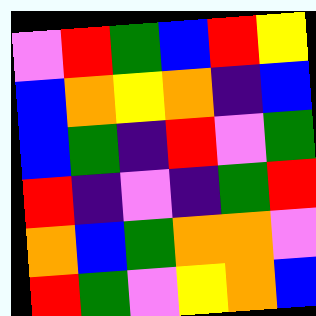[["violet", "red", "green", "blue", "red", "yellow"], ["blue", "orange", "yellow", "orange", "indigo", "blue"], ["blue", "green", "indigo", "red", "violet", "green"], ["red", "indigo", "violet", "indigo", "green", "red"], ["orange", "blue", "green", "orange", "orange", "violet"], ["red", "green", "violet", "yellow", "orange", "blue"]]